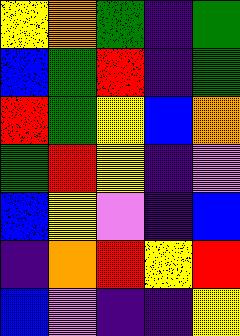[["yellow", "orange", "green", "indigo", "green"], ["blue", "green", "red", "indigo", "green"], ["red", "green", "yellow", "blue", "orange"], ["green", "red", "yellow", "indigo", "violet"], ["blue", "yellow", "violet", "indigo", "blue"], ["indigo", "orange", "red", "yellow", "red"], ["blue", "violet", "indigo", "indigo", "yellow"]]